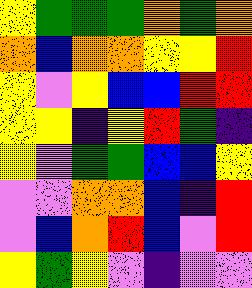[["yellow", "green", "green", "green", "orange", "green", "orange"], ["orange", "blue", "orange", "orange", "yellow", "yellow", "red"], ["yellow", "violet", "yellow", "blue", "blue", "red", "red"], ["yellow", "yellow", "indigo", "yellow", "red", "green", "indigo"], ["yellow", "violet", "green", "green", "blue", "blue", "yellow"], ["violet", "violet", "orange", "orange", "blue", "indigo", "red"], ["violet", "blue", "orange", "red", "blue", "violet", "red"], ["yellow", "green", "yellow", "violet", "indigo", "violet", "violet"]]